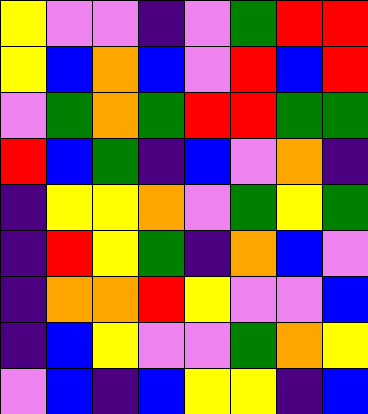[["yellow", "violet", "violet", "indigo", "violet", "green", "red", "red"], ["yellow", "blue", "orange", "blue", "violet", "red", "blue", "red"], ["violet", "green", "orange", "green", "red", "red", "green", "green"], ["red", "blue", "green", "indigo", "blue", "violet", "orange", "indigo"], ["indigo", "yellow", "yellow", "orange", "violet", "green", "yellow", "green"], ["indigo", "red", "yellow", "green", "indigo", "orange", "blue", "violet"], ["indigo", "orange", "orange", "red", "yellow", "violet", "violet", "blue"], ["indigo", "blue", "yellow", "violet", "violet", "green", "orange", "yellow"], ["violet", "blue", "indigo", "blue", "yellow", "yellow", "indigo", "blue"]]